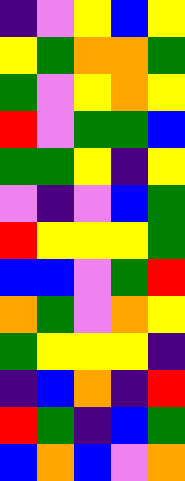[["indigo", "violet", "yellow", "blue", "yellow"], ["yellow", "green", "orange", "orange", "green"], ["green", "violet", "yellow", "orange", "yellow"], ["red", "violet", "green", "green", "blue"], ["green", "green", "yellow", "indigo", "yellow"], ["violet", "indigo", "violet", "blue", "green"], ["red", "yellow", "yellow", "yellow", "green"], ["blue", "blue", "violet", "green", "red"], ["orange", "green", "violet", "orange", "yellow"], ["green", "yellow", "yellow", "yellow", "indigo"], ["indigo", "blue", "orange", "indigo", "red"], ["red", "green", "indigo", "blue", "green"], ["blue", "orange", "blue", "violet", "orange"]]